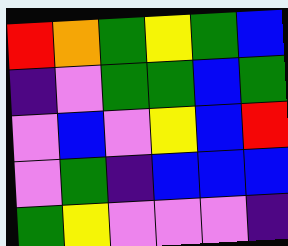[["red", "orange", "green", "yellow", "green", "blue"], ["indigo", "violet", "green", "green", "blue", "green"], ["violet", "blue", "violet", "yellow", "blue", "red"], ["violet", "green", "indigo", "blue", "blue", "blue"], ["green", "yellow", "violet", "violet", "violet", "indigo"]]